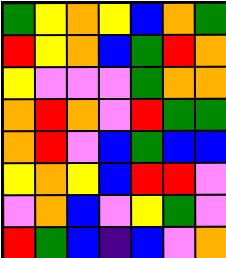[["green", "yellow", "orange", "yellow", "blue", "orange", "green"], ["red", "yellow", "orange", "blue", "green", "red", "orange"], ["yellow", "violet", "violet", "violet", "green", "orange", "orange"], ["orange", "red", "orange", "violet", "red", "green", "green"], ["orange", "red", "violet", "blue", "green", "blue", "blue"], ["yellow", "orange", "yellow", "blue", "red", "red", "violet"], ["violet", "orange", "blue", "violet", "yellow", "green", "violet"], ["red", "green", "blue", "indigo", "blue", "violet", "orange"]]